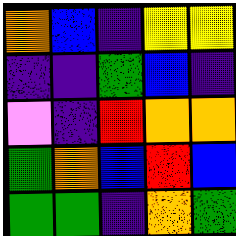[["orange", "blue", "indigo", "yellow", "yellow"], ["indigo", "indigo", "green", "blue", "indigo"], ["violet", "indigo", "red", "orange", "orange"], ["green", "orange", "blue", "red", "blue"], ["green", "green", "indigo", "orange", "green"]]